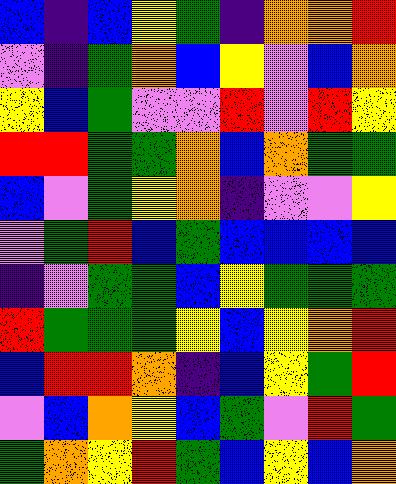[["blue", "indigo", "blue", "yellow", "green", "indigo", "orange", "orange", "red"], ["violet", "indigo", "green", "orange", "blue", "yellow", "violet", "blue", "orange"], ["yellow", "blue", "green", "violet", "violet", "red", "violet", "red", "yellow"], ["red", "red", "green", "green", "orange", "blue", "orange", "green", "green"], ["blue", "violet", "green", "yellow", "orange", "indigo", "violet", "violet", "yellow"], ["violet", "green", "red", "blue", "green", "blue", "blue", "blue", "blue"], ["indigo", "violet", "green", "green", "blue", "yellow", "green", "green", "green"], ["red", "green", "green", "green", "yellow", "blue", "yellow", "orange", "red"], ["blue", "red", "red", "orange", "indigo", "blue", "yellow", "green", "red"], ["violet", "blue", "orange", "yellow", "blue", "green", "violet", "red", "green"], ["green", "orange", "yellow", "red", "green", "blue", "yellow", "blue", "orange"]]